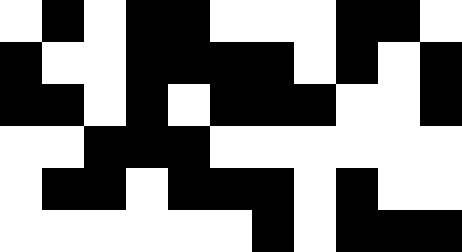[["white", "black", "white", "black", "black", "white", "white", "white", "black", "black", "white"], ["black", "white", "white", "black", "black", "black", "black", "white", "black", "white", "black"], ["black", "black", "white", "black", "white", "black", "black", "black", "white", "white", "black"], ["white", "white", "black", "black", "black", "white", "white", "white", "white", "white", "white"], ["white", "black", "black", "white", "black", "black", "black", "white", "black", "white", "white"], ["white", "white", "white", "white", "white", "white", "black", "white", "black", "black", "black"]]